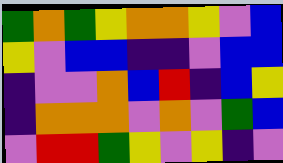[["green", "orange", "green", "yellow", "orange", "orange", "yellow", "violet", "blue"], ["yellow", "violet", "blue", "blue", "indigo", "indigo", "violet", "blue", "blue"], ["indigo", "violet", "violet", "orange", "blue", "red", "indigo", "blue", "yellow"], ["indigo", "orange", "orange", "orange", "violet", "orange", "violet", "green", "blue"], ["violet", "red", "red", "green", "yellow", "violet", "yellow", "indigo", "violet"]]